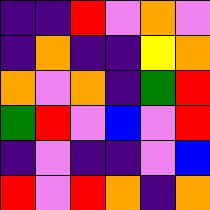[["indigo", "indigo", "red", "violet", "orange", "violet"], ["indigo", "orange", "indigo", "indigo", "yellow", "orange"], ["orange", "violet", "orange", "indigo", "green", "red"], ["green", "red", "violet", "blue", "violet", "red"], ["indigo", "violet", "indigo", "indigo", "violet", "blue"], ["red", "violet", "red", "orange", "indigo", "orange"]]